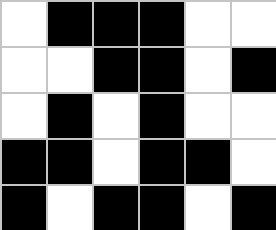[["white", "black", "black", "black", "white", "white"], ["white", "white", "black", "black", "white", "black"], ["white", "black", "white", "black", "white", "white"], ["black", "black", "white", "black", "black", "white"], ["black", "white", "black", "black", "white", "black"]]